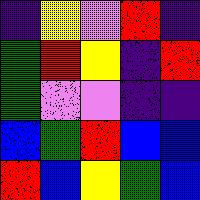[["indigo", "yellow", "violet", "red", "indigo"], ["green", "red", "yellow", "indigo", "red"], ["green", "violet", "violet", "indigo", "indigo"], ["blue", "green", "red", "blue", "blue"], ["red", "blue", "yellow", "green", "blue"]]